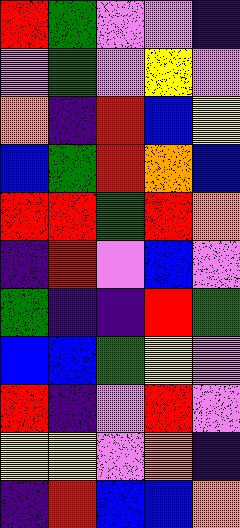[["red", "green", "violet", "violet", "indigo"], ["violet", "green", "violet", "yellow", "violet"], ["orange", "indigo", "red", "blue", "yellow"], ["blue", "green", "red", "orange", "blue"], ["red", "red", "green", "red", "orange"], ["indigo", "red", "violet", "blue", "violet"], ["green", "indigo", "indigo", "red", "green"], ["blue", "blue", "green", "yellow", "violet"], ["red", "indigo", "violet", "red", "violet"], ["yellow", "yellow", "violet", "orange", "indigo"], ["indigo", "red", "blue", "blue", "orange"]]